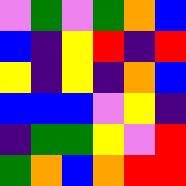[["violet", "green", "violet", "green", "orange", "blue"], ["blue", "indigo", "yellow", "red", "indigo", "red"], ["yellow", "indigo", "yellow", "indigo", "orange", "blue"], ["blue", "blue", "blue", "violet", "yellow", "indigo"], ["indigo", "green", "green", "yellow", "violet", "red"], ["green", "orange", "blue", "orange", "red", "red"]]